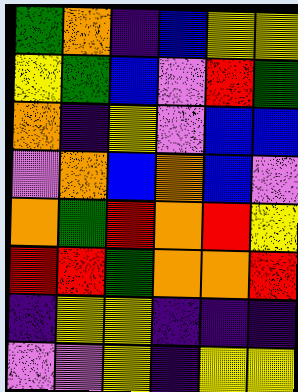[["green", "orange", "indigo", "blue", "yellow", "yellow"], ["yellow", "green", "blue", "violet", "red", "green"], ["orange", "indigo", "yellow", "violet", "blue", "blue"], ["violet", "orange", "blue", "orange", "blue", "violet"], ["orange", "green", "red", "orange", "red", "yellow"], ["red", "red", "green", "orange", "orange", "red"], ["indigo", "yellow", "yellow", "indigo", "indigo", "indigo"], ["violet", "violet", "yellow", "indigo", "yellow", "yellow"]]